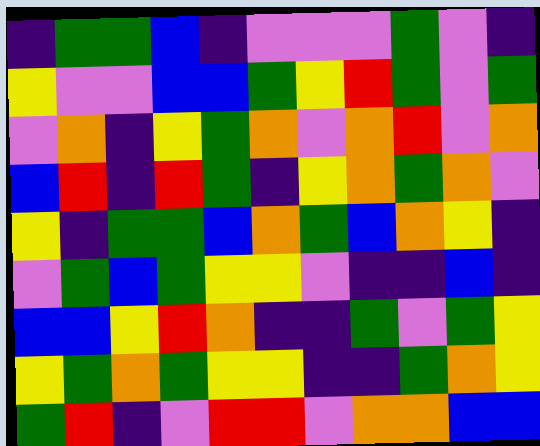[["indigo", "green", "green", "blue", "indigo", "violet", "violet", "violet", "green", "violet", "indigo"], ["yellow", "violet", "violet", "blue", "blue", "green", "yellow", "red", "green", "violet", "green"], ["violet", "orange", "indigo", "yellow", "green", "orange", "violet", "orange", "red", "violet", "orange"], ["blue", "red", "indigo", "red", "green", "indigo", "yellow", "orange", "green", "orange", "violet"], ["yellow", "indigo", "green", "green", "blue", "orange", "green", "blue", "orange", "yellow", "indigo"], ["violet", "green", "blue", "green", "yellow", "yellow", "violet", "indigo", "indigo", "blue", "indigo"], ["blue", "blue", "yellow", "red", "orange", "indigo", "indigo", "green", "violet", "green", "yellow"], ["yellow", "green", "orange", "green", "yellow", "yellow", "indigo", "indigo", "green", "orange", "yellow"], ["green", "red", "indigo", "violet", "red", "red", "violet", "orange", "orange", "blue", "blue"]]